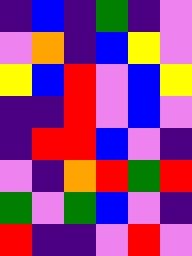[["indigo", "blue", "indigo", "green", "indigo", "violet"], ["violet", "orange", "indigo", "blue", "yellow", "violet"], ["yellow", "blue", "red", "violet", "blue", "yellow"], ["indigo", "indigo", "red", "violet", "blue", "violet"], ["indigo", "red", "red", "blue", "violet", "indigo"], ["violet", "indigo", "orange", "red", "green", "red"], ["green", "violet", "green", "blue", "violet", "indigo"], ["red", "indigo", "indigo", "violet", "red", "violet"]]